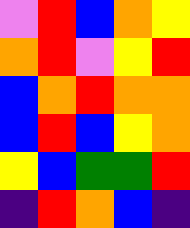[["violet", "red", "blue", "orange", "yellow"], ["orange", "red", "violet", "yellow", "red"], ["blue", "orange", "red", "orange", "orange"], ["blue", "red", "blue", "yellow", "orange"], ["yellow", "blue", "green", "green", "red"], ["indigo", "red", "orange", "blue", "indigo"]]